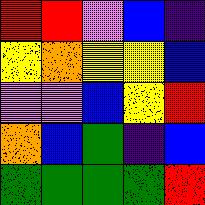[["red", "red", "violet", "blue", "indigo"], ["yellow", "orange", "yellow", "yellow", "blue"], ["violet", "violet", "blue", "yellow", "red"], ["orange", "blue", "green", "indigo", "blue"], ["green", "green", "green", "green", "red"]]